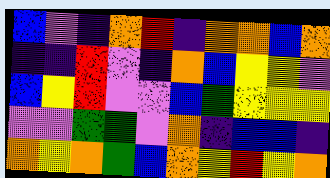[["blue", "violet", "indigo", "orange", "red", "indigo", "orange", "orange", "blue", "orange"], ["indigo", "indigo", "red", "violet", "indigo", "orange", "blue", "yellow", "yellow", "violet"], ["blue", "yellow", "red", "violet", "violet", "blue", "green", "yellow", "yellow", "yellow"], ["violet", "violet", "green", "green", "violet", "orange", "indigo", "blue", "blue", "indigo"], ["orange", "yellow", "orange", "green", "blue", "orange", "yellow", "red", "yellow", "orange"]]